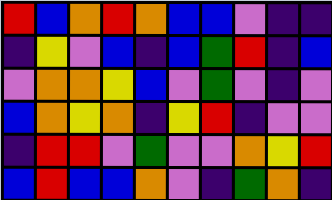[["red", "blue", "orange", "red", "orange", "blue", "blue", "violet", "indigo", "indigo"], ["indigo", "yellow", "violet", "blue", "indigo", "blue", "green", "red", "indigo", "blue"], ["violet", "orange", "orange", "yellow", "blue", "violet", "green", "violet", "indigo", "violet"], ["blue", "orange", "yellow", "orange", "indigo", "yellow", "red", "indigo", "violet", "violet"], ["indigo", "red", "red", "violet", "green", "violet", "violet", "orange", "yellow", "red"], ["blue", "red", "blue", "blue", "orange", "violet", "indigo", "green", "orange", "indigo"]]